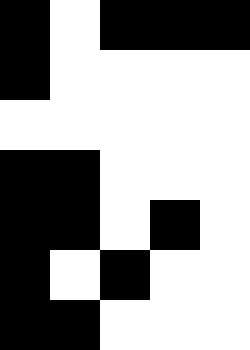[["black", "white", "black", "black", "black"], ["black", "white", "white", "white", "white"], ["white", "white", "white", "white", "white"], ["black", "black", "white", "white", "white"], ["black", "black", "white", "black", "white"], ["black", "white", "black", "white", "white"], ["black", "black", "white", "white", "white"]]